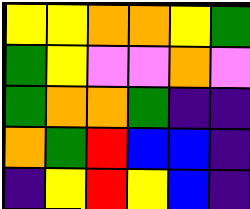[["yellow", "yellow", "orange", "orange", "yellow", "green"], ["green", "yellow", "violet", "violet", "orange", "violet"], ["green", "orange", "orange", "green", "indigo", "indigo"], ["orange", "green", "red", "blue", "blue", "indigo"], ["indigo", "yellow", "red", "yellow", "blue", "indigo"]]